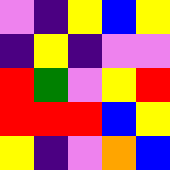[["violet", "indigo", "yellow", "blue", "yellow"], ["indigo", "yellow", "indigo", "violet", "violet"], ["red", "green", "violet", "yellow", "red"], ["red", "red", "red", "blue", "yellow"], ["yellow", "indigo", "violet", "orange", "blue"]]